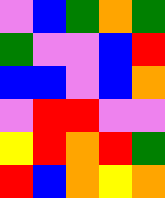[["violet", "blue", "green", "orange", "green"], ["green", "violet", "violet", "blue", "red"], ["blue", "blue", "violet", "blue", "orange"], ["violet", "red", "red", "violet", "violet"], ["yellow", "red", "orange", "red", "green"], ["red", "blue", "orange", "yellow", "orange"]]